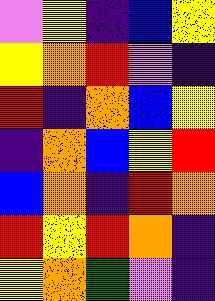[["violet", "yellow", "indigo", "blue", "yellow"], ["yellow", "orange", "red", "violet", "indigo"], ["red", "indigo", "orange", "blue", "yellow"], ["indigo", "orange", "blue", "yellow", "red"], ["blue", "orange", "indigo", "red", "orange"], ["red", "yellow", "red", "orange", "indigo"], ["yellow", "orange", "green", "violet", "indigo"]]